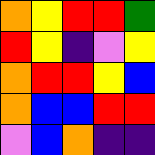[["orange", "yellow", "red", "red", "green"], ["red", "yellow", "indigo", "violet", "yellow"], ["orange", "red", "red", "yellow", "blue"], ["orange", "blue", "blue", "red", "red"], ["violet", "blue", "orange", "indigo", "indigo"]]